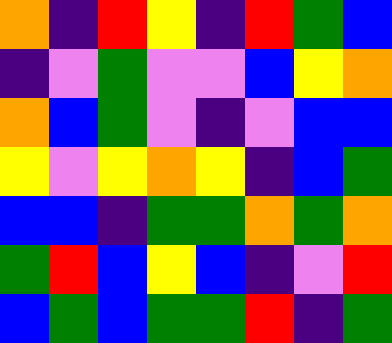[["orange", "indigo", "red", "yellow", "indigo", "red", "green", "blue"], ["indigo", "violet", "green", "violet", "violet", "blue", "yellow", "orange"], ["orange", "blue", "green", "violet", "indigo", "violet", "blue", "blue"], ["yellow", "violet", "yellow", "orange", "yellow", "indigo", "blue", "green"], ["blue", "blue", "indigo", "green", "green", "orange", "green", "orange"], ["green", "red", "blue", "yellow", "blue", "indigo", "violet", "red"], ["blue", "green", "blue", "green", "green", "red", "indigo", "green"]]